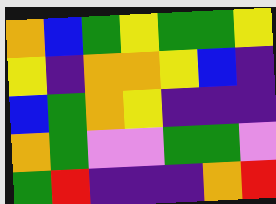[["orange", "blue", "green", "yellow", "green", "green", "yellow"], ["yellow", "indigo", "orange", "orange", "yellow", "blue", "indigo"], ["blue", "green", "orange", "yellow", "indigo", "indigo", "indigo"], ["orange", "green", "violet", "violet", "green", "green", "violet"], ["green", "red", "indigo", "indigo", "indigo", "orange", "red"]]